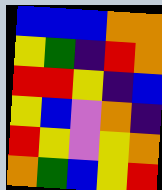[["blue", "blue", "blue", "orange", "orange"], ["yellow", "green", "indigo", "red", "orange"], ["red", "red", "yellow", "indigo", "blue"], ["yellow", "blue", "violet", "orange", "indigo"], ["red", "yellow", "violet", "yellow", "orange"], ["orange", "green", "blue", "yellow", "red"]]